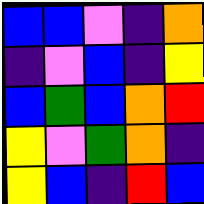[["blue", "blue", "violet", "indigo", "orange"], ["indigo", "violet", "blue", "indigo", "yellow"], ["blue", "green", "blue", "orange", "red"], ["yellow", "violet", "green", "orange", "indigo"], ["yellow", "blue", "indigo", "red", "blue"]]